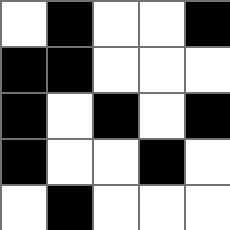[["white", "black", "white", "white", "black"], ["black", "black", "white", "white", "white"], ["black", "white", "black", "white", "black"], ["black", "white", "white", "black", "white"], ["white", "black", "white", "white", "white"]]